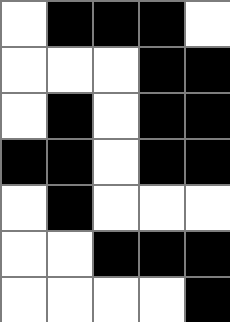[["white", "black", "black", "black", "white"], ["white", "white", "white", "black", "black"], ["white", "black", "white", "black", "black"], ["black", "black", "white", "black", "black"], ["white", "black", "white", "white", "white"], ["white", "white", "black", "black", "black"], ["white", "white", "white", "white", "black"]]